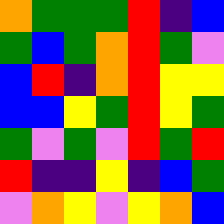[["orange", "green", "green", "green", "red", "indigo", "blue"], ["green", "blue", "green", "orange", "red", "green", "violet"], ["blue", "red", "indigo", "orange", "red", "yellow", "yellow"], ["blue", "blue", "yellow", "green", "red", "yellow", "green"], ["green", "violet", "green", "violet", "red", "green", "red"], ["red", "indigo", "indigo", "yellow", "indigo", "blue", "green"], ["violet", "orange", "yellow", "violet", "yellow", "orange", "blue"]]